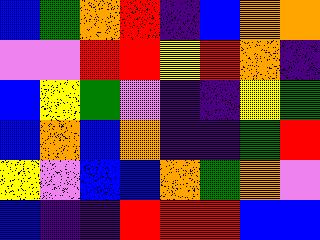[["blue", "green", "orange", "red", "indigo", "blue", "orange", "orange"], ["violet", "violet", "red", "red", "yellow", "red", "orange", "indigo"], ["blue", "yellow", "green", "violet", "indigo", "indigo", "yellow", "green"], ["blue", "orange", "blue", "orange", "indigo", "indigo", "green", "red"], ["yellow", "violet", "blue", "blue", "orange", "green", "orange", "violet"], ["blue", "indigo", "indigo", "red", "red", "red", "blue", "blue"]]